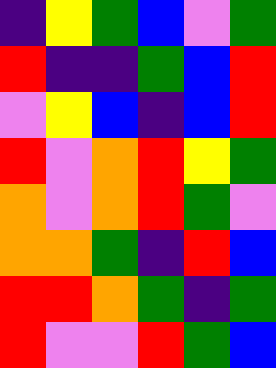[["indigo", "yellow", "green", "blue", "violet", "green"], ["red", "indigo", "indigo", "green", "blue", "red"], ["violet", "yellow", "blue", "indigo", "blue", "red"], ["red", "violet", "orange", "red", "yellow", "green"], ["orange", "violet", "orange", "red", "green", "violet"], ["orange", "orange", "green", "indigo", "red", "blue"], ["red", "red", "orange", "green", "indigo", "green"], ["red", "violet", "violet", "red", "green", "blue"]]